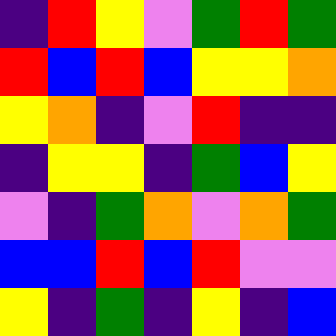[["indigo", "red", "yellow", "violet", "green", "red", "green"], ["red", "blue", "red", "blue", "yellow", "yellow", "orange"], ["yellow", "orange", "indigo", "violet", "red", "indigo", "indigo"], ["indigo", "yellow", "yellow", "indigo", "green", "blue", "yellow"], ["violet", "indigo", "green", "orange", "violet", "orange", "green"], ["blue", "blue", "red", "blue", "red", "violet", "violet"], ["yellow", "indigo", "green", "indigo", "yellow", "indigo", "blue"]]